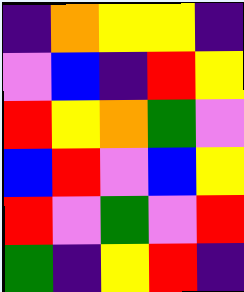[["indigo", "orange", "yellow", "yellow", "indigo"], ["violet", "blue", "indigo", "red", "yellow"], ["red", "yellow", "orange", "green", "violet"], ["blue", "red", "violet", "blue", "yellow"], ["red", "violet", "green", "violet", "red"], ["green", "indigo", "yellow", "red", "indigo"]]